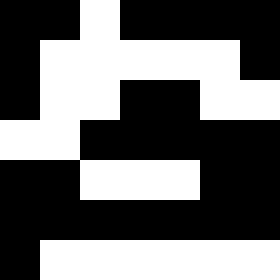[["black", "black", "white", "black", "black", "black", "black"], ["black", "white", "white", "white", "white", "white", "black"], ["black", "white", "white", "black", "black", "white", "white"], ["white", "white", "black", "black", "black", "black", "black"], ["black", "black", "white", "white", "white", "black", "black"], ["black", "black", "black", "black", "black", "black", "black"], ["black", "white", "white", "white", "white", "white", "white"]]